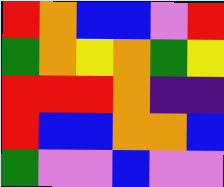[["red", "orange", "blue", "blue", "violet", "red"], ["green", "orange", "yellow", "orange", "green", "yellow"], ["red", "red", "red", "orange", "indigo", "indigo"], ["red", "blue", "blue", "orange", "orange", "blue"], ["green", "violet", "violet", "blue", "violet", "violet"]]